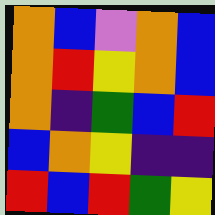[["orange", "blue", "violet", "orange", "blue"], ["orange", "red", "yellow", "orange", "blue"], ["orange", "indigo", "green", "blue", "red"], ["blue", "orange", "yellow", "indigo", "indigo"], ["red", "blue", "red", "green", "yellow"]]